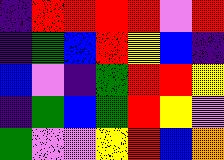[["indigo", "red", "red", "red", "red", "violet", "red"], ["indigo", "green", "blue", "red", "yellow", "blue", "indigo"], ["blue", "violet", "indigo", "green", "red", "red", "yellow"], ["indigo", "green", "blue", "green", "red", "yellow", "violet"], ["green", "violet", "violet", "yellow", "red", "blue", "orange"]]